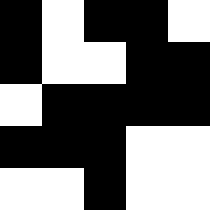[["black", "white", "black", "black", "white"], ["black", "white", "white", "black", "black"], ["white", "black", "black", "black", "black"], ["black", "black", "black", "white", "white"], ["white", "white", "black", "white", "white"]]